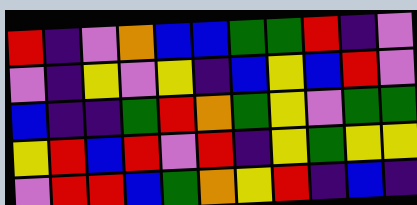[["red", "indigo", "violet", "orange", "blue", "blue", "green", "green", "red", "indigo", "violet"], ["violet", "indigo", "yellow", "violet", "yellow", "indigo", "blue", "yellow", "blue", "red", "violet"], ["blue", "indigo", "indigo", "green", "red", "orange", "green", "yellow", "violet", "green", "green"], ["yellow", "red", "blue", "red", "violet", "red", "indigo", "yellow", "green", "yellow", "yellow"], ["violet", "red", "red", "blue", "green", "orange", "yellow", "red", "indigo", "blue", "indigo"]]